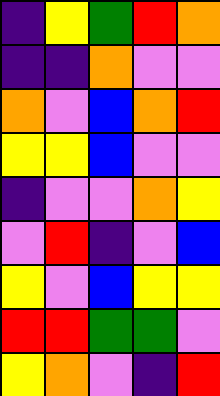[["indigo", "yellow", "green", "red", "orange"], ["indigo", "indigo", "orange", "violet", "violet"], ["orange", "violet", "blue", "orange", "red"], ["yellow", "yellow", "blue", "violet", "violet"], ["indigo", "violet", "violet", "orange", "yellow"], ["violet", "red", "indigo", "violet", "blue"], ["yellow", "violet", "blue", "yellow", "yellow"], ["red", "red", "green", "green", "violet"], ["yellow", "orange", "violet", "indigo", "red"]]